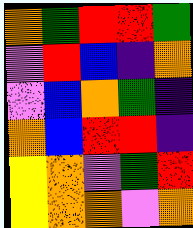[["orange", "green", "red", "red", "green"], ["violet", "red", "blue", "indigo", "orange"], ["violet", "blue", "orange", "green", "indigo"], ["orange", "blue", "red", "red", "indigo"], ["yellow", "orange", "violet", "green", "red"], ["yellow", "orange", "orange", "violet", "orange"]]